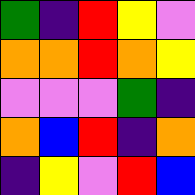[["green", "indigo", "red", "yellow", "violet"], ["orange", "orange", "red", "orange", "yellow"], ["violet", "violet", "violet", "green", "indigo"], ["orange", "blue", "red", "indigo", "orange"], ["indigo", "yellow", "violet", "red", "blue"]]